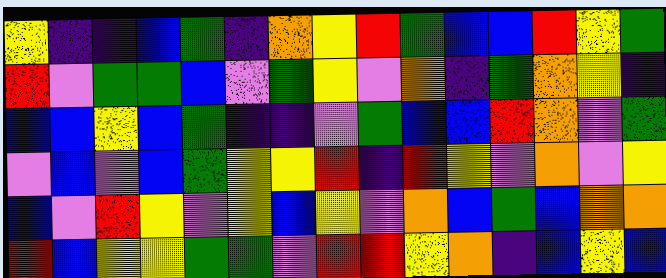[["yellow", "indigo", "indigo", "blue", "green", "indigo", "orange", "yellow", "red", "green", "blue", "blue", "red", "yellow", "green"], ["red", "violet", "green", "green", "blue", "violet", "green", "yellow", "violet", "orange", "indigo", "green", "orange", "yellow", "indigo"], ["blue", "blue", "yellow", "blue", "green", "indigo", "indigo", "violet", "green", "blue", "blue", "red", "orange", "violet", "green"], ["violet", "blue", "violet", "blue", "green", "yellow", "yellow", "red", "indigo", "red", "yellow", "violet", "orange", "violet", "yellow"], ["blue", "violet", "red", "yellow", "violet", "yellow", "blue", "yellow", "violet", "orange", "blue", "green", "blue", "orange", "orange"], ["red", "blue", "yellow", "yellow", "green", "green", "violet", "red", "red", "yellow", "orange", "indigo", "blue", "yellow", "blue"]]